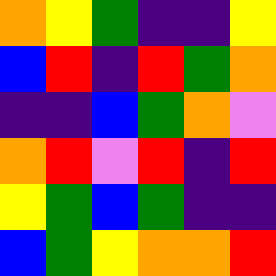[["orange", "yellow", "green", "indigo", "indigo", "yellow"], ["blue", "red", "indigo", "red", "green", "orange"], ["indigo", "indigo", "blue", "green", "orange", "violet"], ["orange", "red", "violet", "red", "indigo", "red"], ["yellow", "green", "blue", "green", "indigo", "indigo"], ["blue", "green", "yellow", "orange", "orange", "red"]]